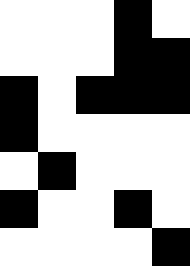[["white", "white", "white", "black", "white"], ["white", "white", "white", "black", "black"], ["black", "white", "black", "black", "black"], ["black", "white", "white", "white", "white"], ["white", "black", "white", "white", "white"], ["black", "white", "white", "black", "white"], ["white", "white", "white", "white", "black"]]